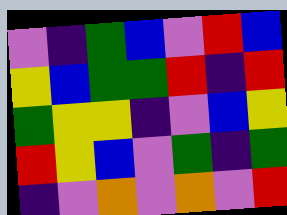[["violet", "indigo", "green", "blue", "violet", "red", "blue"], ["yellow", "blue", "green", "green", "red", "indigo", "red"], ["green", "yellow", "yellow", "indigo", "violet", "blue", "yellow"], ["red", "yellow", "blue", "violet", "green", "indigo", "green"], ["indigo", "violet", "orange", "violet", "orange", "violet", "red"]]